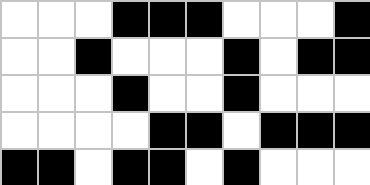[["white", "white", "white", "black", "black", "black", "white", "white", "white", "black"], ["white", "white", "black", "white", "white", "white", "black", "white", "black", "black"], ["white", "white", "white", "black", "white", "white", "black", "white", "white", "white"], ["white", "white", "white", "white", "black", "black", "white", "black", "black", "black"], ["black", "black", "white", "black", "black", "white", "black", "white", "white", "white"]]